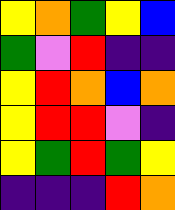[["yellow", "orange", "green", "yellow", "blue"], ["green", "violet", "red", "indigo", "indigo"], ["yellow", "red", "orange", "blue", "orange"], ["yellow", "red", "red", "violet", "indigo"], ["yellow", "green", "red", "green", "yellow"], ["indigo", "indigo", "indigo", "red", "orange"]]